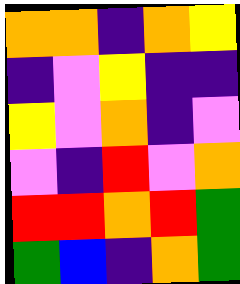[["orange", "orange", "indigo", "orange", "yellow"], ["indigo", "violet", "yellow", "indigo", "indigo"], ["yellow", "violet", "orange", "indigo", "violet"], ["violet", "indigo", "red", "violet", "orange"], ["red", "red", "orange", "red", "green"], ["green", "blue", "indigo", "orange", "green"]]